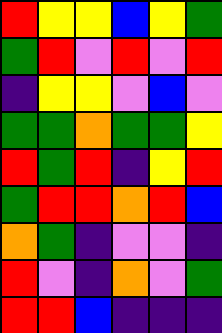[["red", "yellow", "yellow", "blue", "yellow", "green"], ["green", "red", "violet", "red", "violet", "red"], ["indigo", "yellow", "yellow", "violet", "blue", "violet"], ["green", "green", "orange", "green", "green", "yellow"], ["red", "green", "red", "indigo", "yellow", "red"], ["green", "red", "red", "orange", "red", "blue"], ["orange", "green", "indigo", "violet", "violet", "indigo"], ["red", "violet", "indigo", "orange", "violet", "green"], ["red", "red", "blue", "indigo", "indigo", "indigo"]]